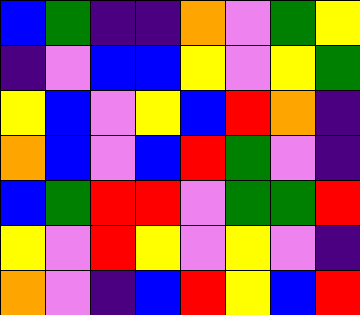[["blue", "green", "indigo", "indigo", "orange", "violet", "green", "yellow"], ["indigo", "violet", "blue", "blue", "yellow", "violet", "yellow", "green"], ["yellow", "blue", "violet", "yellow", "blue", "red", "orange", "indigo"], ["orange", "blue", "violet", "blue", "red", "green", "violet", "indigo"], ["blue", "green", "red", "red", "violet", "green", "green", "red"], ["yellow", "violet", "red", "yellow", "violet", "yellow", "violet", "indigo"], ["orange", "violet", "indigo", "blue", "red", "yellow", "blue", "red"]]